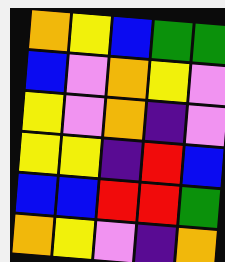[["orange", "yellow", "blue", "green", "green"], ["blue", "violet", "orange", "yellow", "violet"], ["yellow", "violet", "orange", "indigo", "violet"], ["yellow", "yellow", "indigo", "red", "blue"], ["blue", "blue", "red", "red", "green"], ["orange", "yellow", "violet", "indigo", "orange"]]